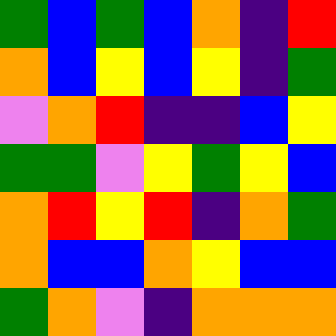[["green", "blue", "green", "blue", "orange", "indigo", "red"], ["orange", "blue", "yellow", "blue", "yellow", "indigo", "green"], ["violet", "orange", "red", "indigo", "indigo", "blue", "yellow"], ["green", "green", "violet", "yellow", "green", "yellow", "blue"], ["orange", "red", "yellow", "red", "indigo", "orange", "green"], ["orange", "blue", "blue", "orange", "yellow", "blue", "blue"], ["green", "orange", "violet", "indigo", "orange", "orange", "orange"]]